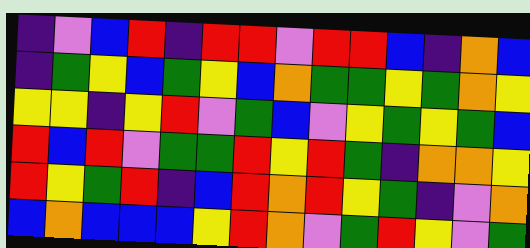[["indigo", "violet", "blue", "red", "indigo", "red", "red", "violet", "red", "red", "blue", "indigo", "orange", "blue"], ["indigo", "green", "yellow", "blue", "green", "yellow", "blue", "orange", "green", "green", "yellow", "green", "orange", "yellow"], ["yellow", "yellow", "indigo", "yellow", "red", "violet", "green", "blue", "violet", "yellow", "green", "yellow", "green", "blue"], ["red", "blue", "red", "violet", "green", "green", "red", "yellow", "red", "green", "indigo", "orange", "orange", "yellow"], ["red", "yellow", "green", "red", "indigo", "blue", "red", "orange", "red", "yellow", "green", "indigo", "violet", "orange"], ["blue", "orange", "blue", "blue", "blue", "yellow", "red", "orange", "violet", "green", "red", "yellow", "violet", "green"]]